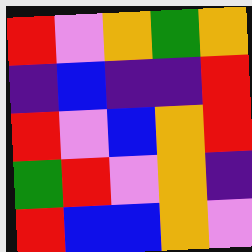[["red", "violet", "orange", "green", "orange"], ["indigo", "blue", "indigo", "indigo", "red"], ["red", "violet", "blue", "orange", "red"], ["green", "red", "violet", "orange", "indigo"], ["red", "blue", "blue", "orange", "violet"]]